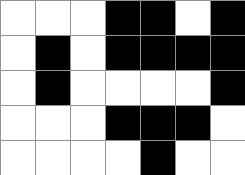[["white", "white", "white", "black", "black", "white", "black"], ["white", "black", "white", "black", "black", "black", "black"], ["white", "black", "white", "white", "white", "white", "black"], ["white", "white", "white", "black", "black", "black", "white"], ["white", "white", "white", "white", "black", "white", "white"]]